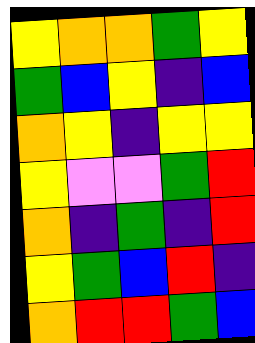[["yellow", "orange", "orange", "green", "yellow"], ["green", "blue", "yellow", "indigo", "blue"], ["orange", "yellow", "indigo", "yellow", "yellow"], ["yellow", "violet", "violet", "green", "red"], ["orange", "indigo", "green", "indigo", "red"], ["yellow", "green", "blue", "red", "indigo"], ["orange", "red", "red", "green", "blue"]]